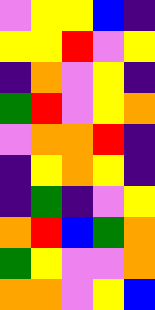[["violet", "yellow", "yellow", "blue", "indigo"], ["yellow", "yellow", "red", "violet", "yellow"], ["indigo", "orange", "violet", "yellow", "indigo"], ["green", "red", "violet", "yellow", "orange"], ["violet", "orange", "orange", "red", "indigo"], ["indigo", "yellow", "orange", "yellow", "indigo"], ["indigo", "green", "indigo", "violet", "yellow"], ["orange", "red", "blue", "green", "orange"], ["green", "yellow", "violet", "violet", "orange"], ["orange", "orange", "violet", "yellow", "blue"]]